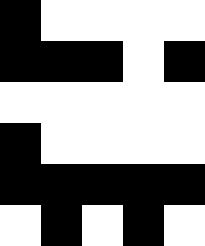[["black", "white", "white", "white", "white"], ["black", "black", "black", "white", "black"], ["white", "white", "white", "white", "white"], ["black", "white", "white", "white", "white"], ["black", "black", "black", "black", "black"], ["white", "black", "white", "black", "white"]]